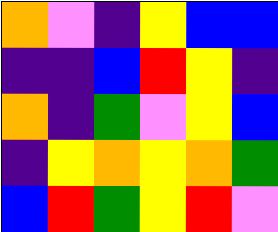[["orange", "violet", "indigo", "yellow", "blue", "blue"], ["indigo", "indigo", "blue", "red", "yellow", "indigo"], ["orange", "indigo", "green", "violet", "yellow", "blue"], ["indigo", "yellow", "orange", "yellow", "orange", "green"], ["blue", "red", "green", "yellow", "red", "violet"]]